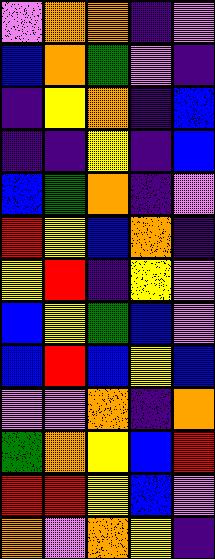[["violet", "orange", "orange", "indigo", "violet"], ["blue", "orange", "green", "violet", "indigo"], ["indigo", "yellow", "orange", "indigo", "blue"], ["indigo", "indigo", "yellow", "indigo", "blue"], ["blue", "green", "orange", "indigo", "violet"], ["red", "yellow", "blue", "orange", "indigo"], ["yellow", "red", "indigo", "yellow", "violet"], ["blue", "yellow", "green", "blue", "violet"], ["blue", "red", "blue", "yellow", "blue"], ["violet", "violet", "orange", "indigo", "orange"], ["green", "orange", "yellow", "blue", "red"], ["red", "red", "yellow", "blue", "violet"], ["orange", "violet", "orange", "yellow", "indigo"]]